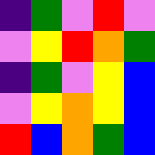[["indigo", "green", "violet", "red", "violet"], ["violet", "yellow", "red", "orange", "green"], ["indigo", "green", "violet", "yellow", "blue"], ["violet", "yellow", "orange", "yellow", "blue"], ["red", "blue", "orange", "green", "blue"]]